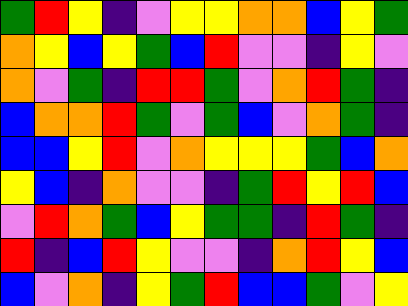[["green", "red", "yellow", "indigo", "violet", "yellow", "yellow", "orange", "orange", "blue", "yellow", "green"], ["orange", "yellow", "blue", "yellow", "green", "blue", "red", "violet", "violet", "indigo", "yellow", "violet"], ["orange", "violet", "green", "indigo", "red", "red", "green", "violet", "orange", "red", "green", "indigo"], ["blue", "orange", "orange", "red", "green", "violet", "green", "blue", "violet", "orange", "green", "indigo"], ["blue", "blue", "yellow", "red", "violet", "orange", "yellow", "yellow", "yellow", "green", "blue", "orange"], ["yellow", "blue", "indigo", "orange", "violet", "violet", "indigo", "green", "red", "yellow", "red", "blue"], ["violet", "red", "orange", "green", "blue", "yellow", "green", "green", "indigo", "red", "green", "indigo"], ["red", "indigo", "blue", "red", "yellow", "violet", "violet", "indigo", "orange", "red", "yellow", "blue"], ["blue", "violet", "orange", "indigo", "yellow", "green", "red", "blue", "blue", "green", "violet", "yellow"]]